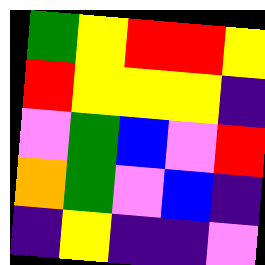[["green", "yellow", "red", "red", "yellow"], ["red", "yellow", "yellow", "yellow", "indigo"], ["violet", "green", "blue", "violet", "red"], ["orange", "green", "violet", "blue", "indigo"], ["indigo", "yellow", "indigo", "indigo", "violet"]]